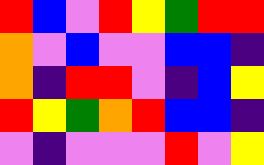[["red", "blue", "violet", "red", "yellow", "green", "red", "red"], ["orange", "violet", "blue", "violet", "violet", "blue", "blue", "indigo"], ["orange", "indigo", "red", "red", "violet", "indigo", "blue", "yellow"], ["red", "yellow", "green", "orange", "red", "blue", "blue", "indigo"], ["violet", "indigo", "violet", "violet", "violet", "red", "violet", "yellow"]]